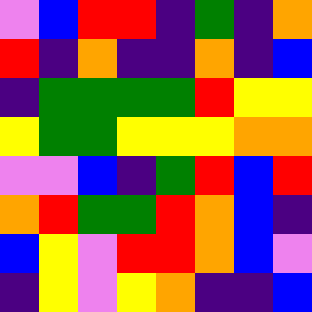[["violet", "blue", "red", "red", "indigo", "green", "indigo", "orange"], ["red", "indigo", "orange", "indigo", "indigo", "orange", "indigo", "blue"], ["indigo", "green", "green", "green", "green", "red", "yellow", "yellow"], ["yellow", "green", "green", "yellow", "yellow", "yellow", "orange", "orange"], ["violet", "violet", "blue", "indigo", "green", "red", "blue", "red"], ["orange", "red", "green", "green", "red", "orange", "blue", "indigo"], ["blue", "yellow", "violet", "red", "red", "orange", "blue", "violet"], ["indigo", "yellow", "violet", "yellow", "orange", "indigo", "indigo", "blue"]]